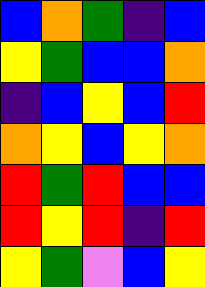[["blue", "orange", "green", "indigo", "blue"], ["yellow", "green", "blue", "blue", "orange"], ["indigo", "blue", "yellow", "blue", "red"], ["orange", "yellow", "blue", "yellow", "orange"], ["red", "green", "red", "blue", "blue"], ["red", "yellow", "red", "indigo", "red"], ["yellow", "green", "violet", "blue", "yellow"]]